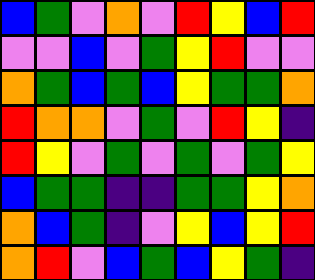[["blue", "green", "violet", "orange", "violet", "red", "yellow", "blue", "red"], ["violet", "violet", "blue", "violet", "green", "yellow", "red", "violet", "violet"], ["orange", "green", "blue", "green", "blue", "yellow", "green", "green", "orange"], ["red", "orange", "orange", "violet", "green", "violet", "red", "yellow", "indigo"], ["red", "yellow", "violet", "green", "violet", "green", "violet", "green", "yellow"], ["blue", "green", "green", "indigo", "indigo", "green", "green", "yellow", "orange"], ["orange", "blue", "green", "indigo", "violet", "yellow", "blue", "yellow", "red"], ["orange", "red", "violet", "blue", "green", "blue", "yellow", "green", "indigo"]]